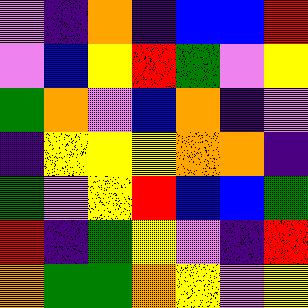[["violet", "indigo", "orange", "indigo", "blue", "blue", "red"], ["violet", "blue", "yellow", "red", "green", "violet", "yellow"], ["green", "orange", "violet", "blue", "orange", "indigo", "violet"], ["indigo", "yellow", "yellow", "yellow", "orange", "orange", "indigo"], ["green", "violet", "yellow", "red", "blue", "blue", "green"], ["red", "indigo", "green", "yellow", "violet", "indigo", "red"], ["orange", "green", "green", "orange", "yellow", "violet", "yellow"]]